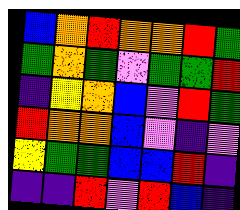[["blue", "orange", "red", "orange", "orange", "red", "green"], ["green", "orange", "green", "violet", "green", "green", "red"], ["indigo", "yellow", "orange", "blue", "violet", "red", "green"], ["red", "orange", "orange", "blue", "violet", "indigo", "violet"], ["yellow", "green", "green", "blue", "blue", "red", "indigo"], ["indigo", "indigo", "red", "violet", "red", "blue", "indigo"]]